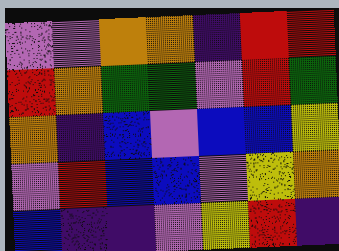[["violet", "violet", "orange", "orange", "indigo", "red", "red"], ["red", "orange", "green", "green", "violet", "red", "green"], ["orange", "indigo", "blue", "violet", "blue", "blue", "yellow"], ["violet", "red", "blue", "blue", "violet", "yellow", "orange"], ["blue", "indigo", "indigo", "violet", "yellow", "red", "indigo"]]